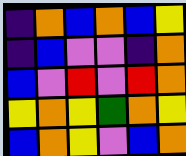[["indigo", "orange", "blue", "orange", "blue", "yellow"], ["indigo", "blue", "violet", "violet", "indigo", "orange"], ["blue", "violet", "red", "violet", "red", "orange"], ["yellow", "orange", "yellow", "green", "orange", "yellow"], ["blue", "orange", "yellow", "violet", "blue", "orange"]]